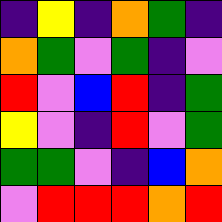[["indigo", "yellow", "indigo", "orange", "green", "indigo"], ["orange", "green", "violet", "green", "indigo", "violet"], ["red", "violet", "blue", "red", "indigo", "green"], ["yellow", "violet", "indigo", "red", "violet", "green"], ["green", "green", "violet", "indigo", "blue", "orange"], ["violet", "red", "red", "red", "orange", "red"]]